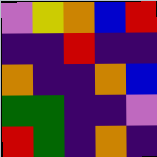[["violet", "yellow", "orange", "blue", "red"], ["indigo", "indigo", "red", "indigo", "indigo"], ["orange", "indigo", "indigo", "orange", "blue"], ["green", "green", "indigo", "indigo", "violet"], ["red", "green", "indigo", "orange", "indigo"]]